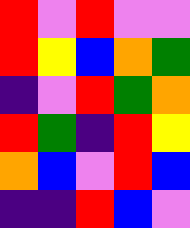[["red", "violet", "red", "violet", "violet"], ["red", "yellow", "blue", "orange", "green"], ["indigo", "violet", "red", "green", "orange"], ["red", "green", "indigo", "red", "yellow"], ["orange", "blue", "violet", "red", "blue"], ["indigo", "indigo", "red", "blue", "violet"]]